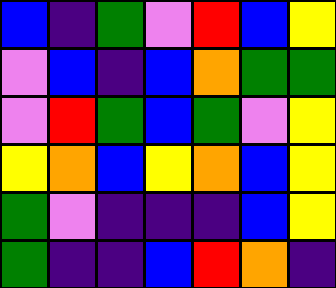[["blue", "indigo", "green", "violet", "red", "blue", "yellow"], ["violet", "blue", "indigo", "blue", "orange", "green", "green"], ["violet", "red", "green", "blue", "green", "violet", "yellow"], ["yellow", "orange", "blue", "yellow", "orange", "blue", "yellow"], ["green", "violet", "indigo", "indigo", "indigo", "blue", "yellow"], ["green", "indigo", "indigo", "blue", "red", "orange", "indigo"]]